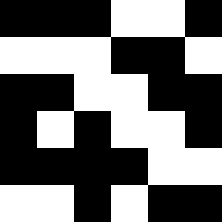[["black", "black", "black", "white", "white", "black"], ["white", "white", "white", "black", "black", "white"], ["black", "black", "white", "white", "black", "black"], ["black", "white", "black", "white", "white", "black"], ["black", "black", "black", "black", "white", "white"], ["white", "white", "black", "white", "black", "black"]]